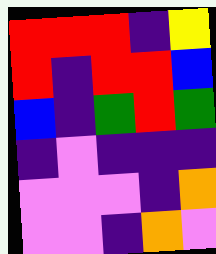[["red", "red", "red", "indigo", "yellow"], ["red", "indigo", "red", "red", "blue"], ["blue", "indigo", "green", "red", "green"], ["indigo", "violet", "indigo", "indigo", "indigo"], ["violet", "violet", "violet", "indigo", "orange"], ["violet", "violet", "indigo", "orange", "violet"]]